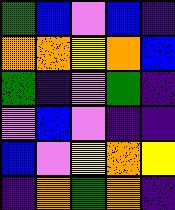[["green", "blue", "violet", "blue", "indigo"], ["orange", "orange", "yellow", "orange", "blue"], ["green", "indigo", "violet", "green", "indigo"], ["violet", "blue", "violet", "indigo", "indigo"], ["blue", "violet", "yellow", "orange", "yellow"], ["indigo", "orange", "green", "orange", "indigo"]]